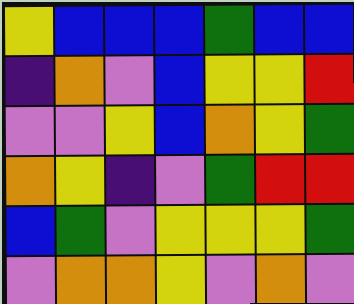[["yellow", "blue", "blue", "blue", "green", "blue", "blue"], ["indigo", "orange", "violet", "blue", "yellow", "yellow", "red"], ["violet", "violet", "yellow", "blue", "orange", "yellow", "green"], ["orange", "yellow", "indigo", "violet", "green", "red", "red"], ["blue", "green", "violet", "yellow", "yellow", "yellow", "green"], ["violet", "orange", "orange", "yellow", "violet", "orange", "violet"]]